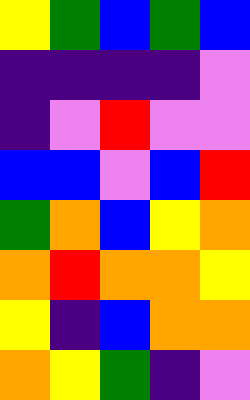[["yellow", "green", "blue", "green", "blue"], ["indigo", "indigo", "indigo", "indigo", "violet"], ["indigo", "violet", "red", "violet", "violet"], ["blue", "blue", "violet", "blue", "red"], ["green", "orange", "blue", "yellow", "orange"], ["orange", "red", "orange", "orange", "yellow"], ["yellow", "indigo", "blue", "orange", "orange"], ["orange", "yellow", "green", "indigo", "violet"]]